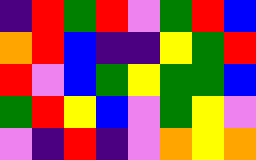[["indigo", "red", "green", "red", "violet", "green", "red", "blue"], ["orange", "red", "blue", "indigo", "indigo", "yellow", "green", "red"], ["red", "violet", "blue", "green", "yellow", "green", "green", "blue"], ["green", "red", "yellow", "blue", "violet", "green", "yellow", "violet"], ["violet", "indigo", "red", "indigo", "violet", "orange", "yellow", "orange"]]